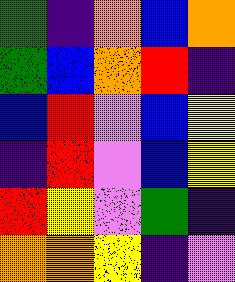[["green", "indigo", "orange", "blue", "orange"], ["green", "blue", "orange", "red", "indigo"], ["blue", "red", "violet", "blue", "yellow"], ["indigo", "red", "violet", "blue", "yellow"], ["red", "yellow", "violet", "green", "indigo"], ["orange", "orange", "yellow", "indigo", "violet"]]